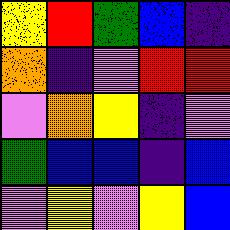[["yellow", "red", "green", "blue", "indigo"], ["orange", "indigo", "violet", "red", "red"], ["violet", "orange", "yellow", "indigo", "violet"], ["green", "blue", "blue", "indigo", "blue"], ["violet", "yellow", "violet", "yellow", "blue"]]